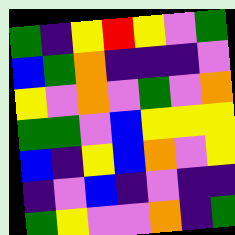[["green", "indigo", "yellow", "red", "yellow", "violet", "green"], ["blue", "green", "orange", "indigo", "indigo", "indigo", "violet"], ["yellow", "violet", "orange", "violet", "green", "violet", "orange"], ["green", "green", "violet", "blue", "yellow", "yellow", "yellow"], ["blue", "indigo", "yellow", "blue", "orange", "violet", "yellow"], ["indigo", "violet", "blue", "indigo", "violet", "indigo", "indigo"], ["green", "yellow", "violet", "violet", "orange", "indigo", "green"]]